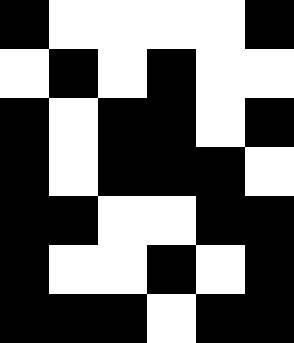[["black", "white", "white", "white", "white", "black"], ["white", "black", "white", "black", "white", "white"], ["black", "white", "black", "black", "white", "black"], ["black", "white", "black", "black", "black", "white"], ["black", "black", "white", "white", "black", "black"], ["black", "white", "white", "black", "white", "black"], ["black", "black", "black", "white", "black", "black"]]